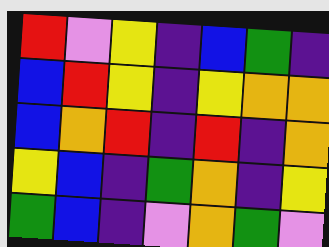[["red", "violet", "yellow", "indigo", "blue", "green", "indigo"], ["blue", "red", "yellow", "indigo", "yellow", "orange", "orange"], ["blue", "orange", "red", "indigo", "red", "indigo", "orange"], ["yellow", "blue", "indigo", "green", "orange", "indigo", "yellow"], ["green", "blue", "indigo", "violet", "orange", "green", "violet"]]